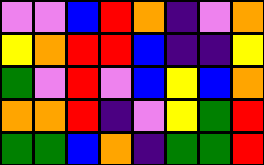[["violet", "violet", "blue", "red", "orange", "indigo", "violet", "orange"], ["yellow", "orange", "red", "red", "blue", "indigo", "indigo", "yellow"], ["green", "violet", "red", "violet", "blue", "yellow", "blue", "orange"], ["orange", "orange", "red", "indigo", "violet", "yellow", "green", "red"], ["green", "green", "blue", "orange", "indigo", "green", "green", "red"]]